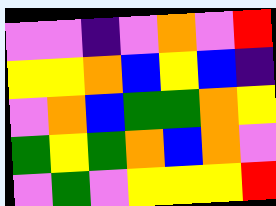[["violet", "violet", "indigo", "violet", "orange", "violet", "red"], ["yellow", "yellow", "orange", "blue", "yellow", "blue", "indigo"], ["violet", "orange", "blue", "green", "green", "orange", "yellow"], ["green", "yellow", "green", "orange", "blue", "orange", "violet"], ["violet", "green", "violet", "yellow", "yellow", "yellow", "red"]]